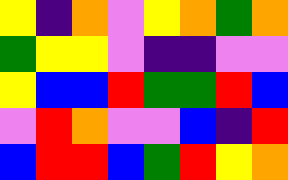[["yellow", "indigo", "orange", "violet", "yellow", "orange", "green", "orange"], ["green", "yellow", "yellow", "violet", "indigo", "indigo", "violet", "violet"], ["yellow", "blue", "blue", "red", "green", "green", "red", "blue"], ["violet", "red", "orange", "violet", "violet", "blue", "indigo", "red"], ["blue", "red", "red", "blue", "green", "red", "yellow", "orange"]]